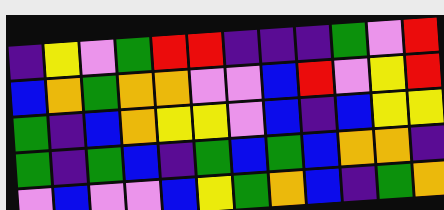[["indigo", "yellow", "violet", "green", "red", "red", "indigo", "indigo", "indigo", "green", "violet", "red"], ["blue", "orange", "green", "orange", "orange", "violet", "violet", "blue", "red", "violet", "yellow", "red"], ["green", "indigo", "blue", "orange", "yellow", "yellow", "violet", "blue", "indigo", "blue", "yellow", "yellow"], ["green", "indigo", "green", "blue", "indigo", "green", "blue", "green", "blue", "orange", "orange", "indigo"], ["violet", "blue", "violet", "violet", "blue", "yellow", "green", "orange", "blue", "indigo", "green", "orange"]]